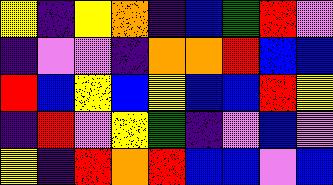[["yellow", "indigo", "yellow", "orange", "indigo", "blue", "green", "red", "violet"], ["indigo", "violet", "violet", "indigo", "orange", "orange", "red", "blue", "blue"], ["red", "blue", "yellow", "blue", "yellow", "blue", "blue", "red", "yellow"], ["indigo", "red", "violet", "yellow", "green", "indigo", "violet", "blue", "violet"], ["yellow", "indigo", "red", "orange", "red", "blue", "blue", "violet", "blue"]]